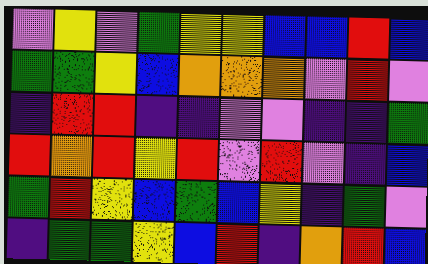[["violet", "yellow", "violet", "green", "yellow", "yellow", "blue", "blue", "red", "blue"], ["green", "green", "yellow", "blue", "orange", "orange", "orange", "violet", "red", "violet"], ["indigo", "red", "red", "indigo", "indigo", "violet", "violet", "indigo", "indigo", "green"], ["red", "orange", "red", "yellow", "red", "violet", "red", "violet", "indigo", "blue"], ["green", "red", "yellow", "blue", "green", "blue", "yellow", "indigo", "green", "violet"], ["indigo", "green", "green", "yellow", "blue", "red", "indigo", "orange", "red", "blue"]]